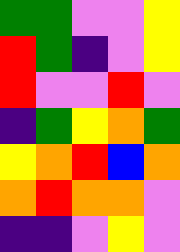[["green", "green", "violet", "violet", "yellow"], ["red", "green", "indigo", "violet", "yellow"], ["red", "violet", "violet", "red", "violet"], ["indigo", "green", "yellow", "orange", "green"], ["yellow", "orange", "red", "blue", "orange"], ["orange", "red", "orange", "orange", "violet"], ["indigo", "indigo", "violet", "yellow", "violet"]]